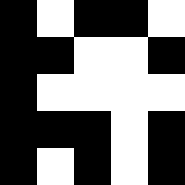[["black", "white", "black", "black", "white"], ["black", "black", "white", "white", "black"], ["black", "white", "white", "white", "white"], ["black", "black", "black", "white", "black"], ["black", "white", "black", "white", "black"]]